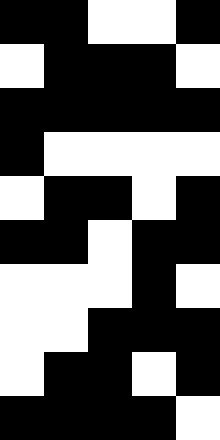[["black", "black", "white", "white", "black"], ["white", "black", "black", "black", "white"], ["black", "black", "black", "black", "black"], ["black", "white", "white", "white", "white"], ["white", "black", "black", "white", "black"], ["black", "black", "white", "black", "black"], ["white", "white", "white", "black", "white"], ["white", "white", "black", "black", "black"], ["white", "black", "black", "white", "black"], ["black", "black", "black", "black", "white"]]